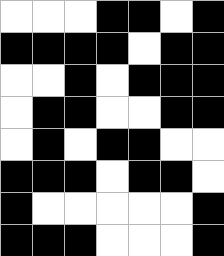[["white", "white", "white", "black", "black", "white", "black"], ["black", "black", "black", "black", "white", "black", "black"], ["white", "white", "black", "white", "black", "black", "black"], ["white", "black", "black", "white", "white", "black", "black"], ["white", "black", "white", "black", "black", "white", "white"], ["black", "black", "black", "white", "black", "black", "white"], ["black", "white", "white", "white", "white", "white", "black"], ["black", "black", "black", "white", "white", "white", "black"]]